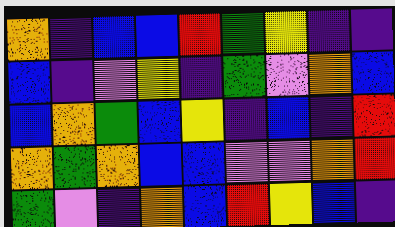[["orange", "indigo", "blue", "blue", "red", "green", "yellow", "indigo", "indigo"], ["blue", "indigo", "violet", "yellow", "indigo", "green", "violet", "orange", "blue"], ["blue", "orange", "green", "blue", "yellow", "indigo", "blue", "indigo", "red"], ["orange", "green", "orange", "blue", "blue", "violet", "violet", "orange", "red"], ["green", "violet", "indigo", "orange", "blue", "red", "yellow", "blue", "indigo"]]